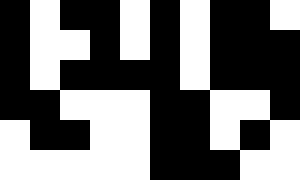[["black", "white", "black", "black", "white", "black", "white", "black", "black", "white"], ["black", "white", "white", "black", "white", "black", "white", "black", "black", "black"], ["black", "white", "black", "black", "black", "black", "white", "black", "black", "black"], ["black", "black", "white", "white", "white", "black", "black", "white", "white", "black"], ["white", "black", "black", "white", "white", "black", "black", "white", "black", "white"], ["white", "white", "white", "white", "white", "black", "black", "black", "white", "white"]]